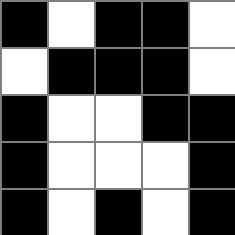[["black", "white", "black", "black", "white"], ["white", "black", "black", "black", "white"], ["black", "white", "white", "black", "black"], ["black", "white", "white", "white", "black"], ["black", "white", "black", "white", "black"]]